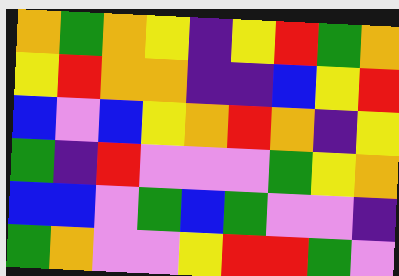[["orange", "green", "orange", "yellow", "indigo", "yellow", "red", "green", "orange"], ["yellow", "red", "orange", "orange", "indigo", "indigo", "blue", "yellow", "red"], ["blue", "violet", "blue", "yellow", "orange", "red", "orange", "indigo", "yellow"], ["green", "indigo", "red", "violet", "violet", "violet", "green", "yellow", "orange"], ["blue", "blue", "violet", "green", "blue", "green", "violet", "violet", "indigo"], ["green", "orange", "violet", "violet", "yellow", "red", "red", "green", "violet"]]